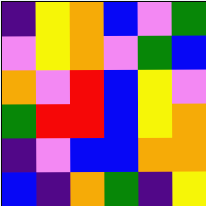[["indigo", "yellow", "orange", "blue", "violet", "green"], ["violet", "yellow", "orange", "violet", "green", "blue"], ["orange", "violet", "red", "blue", "yellow", "violet"], ["green", "red", "red", "blue", "yellow", "orange"], ["indigo", "violet", "blue", "blue", "orange", "orange"], ["blue", "indigo", "orange", "green", "indigo", "yellow"]]